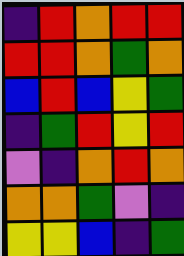[["indigo", "red", "orange", "red", "red"], ["red", "red", "orange", "green", "orange"], ["blue", "red", "blue", "yellow", "green"], ["indigo", "green", "red", "yellow", "red"], ["violet", "indigo", "orange", "red", "orange"], ["orange", "orange", "green", "violet", "indigo"], ["yellow", "yellow", "blue", "indigo", "green"]]